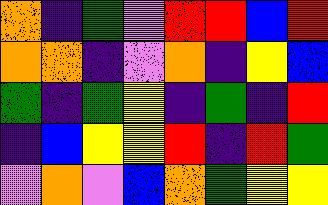[["orange", "indigo", "green", "violet", "red", "red", "blue", "red"], ["orange", "orange", "indigo", "violet", "orange", "indigo", "yellow", "blue"], ["green", "indigo", "green", "yellow", "indigo", "green", "indigo", "red"], ["indigo", "blue", "yellow", "yellow", "red", "indigo", "red", "green"], ["violet", "orange", "violet", "blue", "orange", "green", "yellow", "yellow"]]